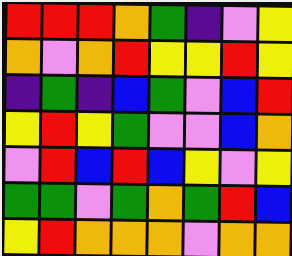[["red", "red", "red", "orange", "green", "indigo", "violet", "yellow"], ["orange", "violet", "orange", "red", "yellow", "yellow", "red", "yellow"], ["indigo", "green", "indigo", "blue", "green", "violet", "blue", "red"], ["yellow", "red", "yellow", "green", "violet", "violet", "blue", "orange"], ["violet", "red", "blue", "red", "blue", "yellow", "violet", "yellow"], ["green", "green", "violet", "green", "orange", "green", "red", "blue"], ["yellow", "red", "orange", "orange", "orange", "violet", "orange", "orange"]]